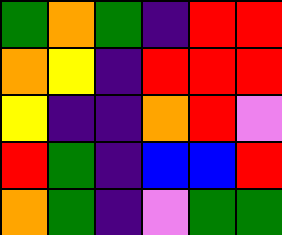[["green", "orange", "green", "indigo", "red", "red"], ["orange", "yellow", "indigo", "red", "red", "red"], ["yellow", "indigo", "indigo", "orange", "red", "violet"], ["red", "green", "indigo", "blue", "blue", "red"], ["orange", "green", "indigo", "violet", "green", "green"]]